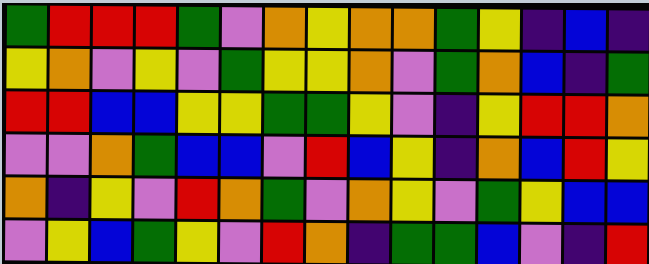[["green", "red", "red", "red", "green", "violet", "orange", "yellow", "orange", "orange", "green", "yellow", "indigo", "blue", "indigo"], ["yellow", "orange", "violet", "yellow", "violet", "green", "yellow", "yellow", "orange", "violet", "green", "orange", "blue", "indigo", "green"], ["red", "red", "blue", "blue", "yellow", "yellow", "green", "green", "yellow", "violet", "indigo", "yellow", "red", "red", "orange"], ["violet", "violet", "orange", "green", "blue", "blue", "violet", "red", "blue", "yellow", "indigo", "orange", "blue", "red", "yellow"], ["orange", "indigo", "yellow", "violet", "red", "orange", "green", "violet", "orange", "yellow", "violet", "green", "yellow", "blue", "blue"], ["violet", "yellow", "blue", "green", "yellow", "violet", "red", "orange", "indigo", "green", "green", "blue", "violet", "indigo", "red"]]